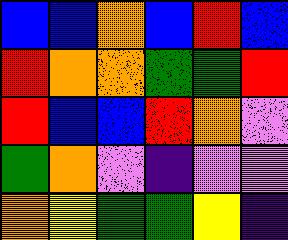[["blue", "blue", "orange", "blue", "red", "blue"], ["red", "orange", "orange", "green", "green", "red"], ["red", "blue", "blue", "red", "orange", "violet"], ["green", "orange", "violet", "indigo", "violet", "violet"], ["orange", "yellow", "green", "green", "yellow", "indigo"]]